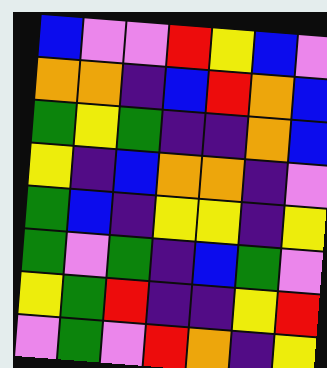[["blue", "violet", "violet", "red", "yellow", "blue", "violet"], ["orange", "orange", "indigo", "blue", "red", "orange", "blue"], ["green", "yellow", "green", "indigo", "indigo", "orange", "blue"], ["yellow", "indigo", "blue", "orange", "orange", "indigo", "violet"], ["green", "blue", "indigo", "yellow", "yellow", "indigo", "yellow"], ["green", "violet", "green", "indigo", "blue", "green", "violet"], ["yellow", "green", "red", "indigo", "indigo", "yellow", "red"], ["violet", "green", "violet", "red", "orange", "indigo", "yellow"]]